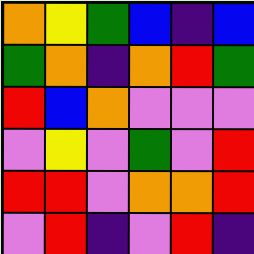[["orange", "yellow", "green", "blue", "indigo", "blue"], ["green", "orange", "indigo", "orange", "red", "green"], ["red", "blue", "orange", "violet", "violet", "violet"], ["violet", "yellow", "violet", "green", "violet", "red"], ["red", "red", "violet", "orange", "orange", "red"], ["violet", "red", "indigo", "violet", "red", "indigo"]]